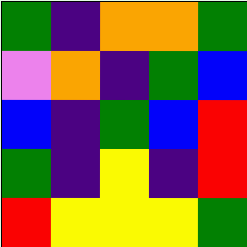[["green", "indigo", "orange", "orange", "green"], ["violet", "orange", "indigo", "green", "blue"], ["blue", "indigo", "green", "blue", "red"], ["green", "indigo", "yellow", "indigo", "red"], ["red", "yellow", "yellow", "yellow", "green"]]